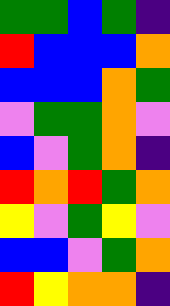[["green", "green", "blue", "green", "indigo"], ["red", "blue", "blue", "blue", "orange"], ["blue", "blue", "blue", "orange", "green"], ["violet", "green", "green", "orange", "violet"], ["blue", "violet", "green", "orange", "indigo"], ["red", "orange", "red", "green", "orange"], ["yellow", "violet", "green", "yellow", "violet"], ["blue", "blue", "violet", "green", "orange"], ["red", "yellow", "orange", "orange", "indigo"]]